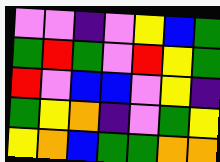[["violet", "violet", "indigo", "violet", "yellow", "blue", "green"], ["green", "red", "green", "violet", "red", "yellow", "green"], ["red", "violet", "blue", "blue", "violet", "yellow", "indigo"], ["green", "yellow", "orange", "indigo", "violet", "green", "yellow"], ["yellow", "orange", "blue", "green", "green", "orange", "orange"]]